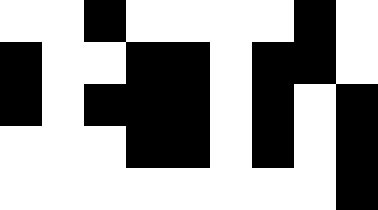[["white", "white", "black", "white", "white", "white", "white", "black", "white"], ["black", "white", "white", "black", "black", "white", "black", "black", "white"], ["black", "white", "black", "black", "black", "white", "black", "white", "black"], ["white", "white", "white", "black", "black", "white", "black", "white", "black"], ["white", "white", "white", "white", "white", "white", "white", "white", "black"]]